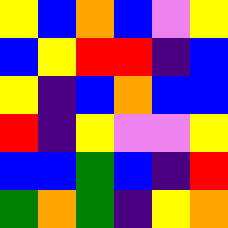[["yellow", "blue", "orange", "blue", "violet", "yellow"], ["blue", "yellow", "red", "red", "indigo", "blue"], ["yellow", "indigo", "blue", "orange", "blue", "blue"], ["red", "indigo", "yellow", "violet", "violet", "yellow"], ["blue", "blue", "green", "blue", "indigo", "red"], ["green", "orange", "green", "indigo", "yellow", "orange"]]